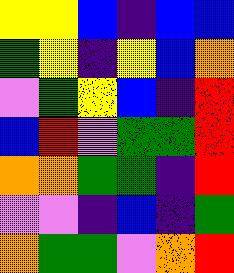[["yellow", "yellow", "blue", "indigo", "blue", "blue"], ["green", "yellow", "indigo", "yellow", "blue", "orange"], ["violet", "green", "yellow", "blue", "indigo", "red"], ["blue", "red", "violet", "green", "green", "red"], ["orange", "orange", "green", "green", "indigo", "red"], ["violet", "violet", "indigo", "blue", "indigo", "green"], ["orange", "green", "green", "violet", "orange", "red"]]